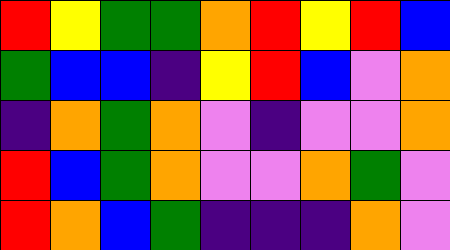[["red", "yellow", "green", "green", "orange", "red", "yellow", "red", "blue"], ["green", "blue", "blue", "indigo", "yellow", "red", "blue", "violet", "orange"], ["indigo", "orange", "green", "orange", "violet", "indigo", "violet", "violet", "orange"], ["red", "blue", "green", "orange", "violet", "violet", "orange", "green", "violet"], ["red", "orange", "blue", "green", "indigo", "indigo", "indigo", "orange", "violet"]]